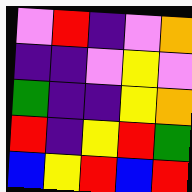[["violet", "red", "indigo", "violet", "orange"], ["indigo", "indigo", "violet", "yellow", "violet"], ["green", "indigo", "indigo", "yellow", "orange"], ["red", "indigo", "yellow", "red", "green"], ["blue", "yellow", "red", "blue", "red"]]